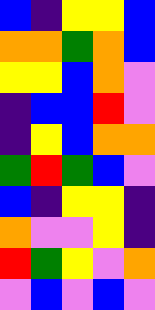[["blue", "indigo", "yellow", "yellow", "blue"], ["orange", "orange", "green", "orange", "blue"], ["yellow", "yellow", "blue", "orange", "violet"], ["indigo", "blue", "blue", "red", "violet"], ["indigo", "yellow", "blue", "orange", "orange"], ["green", "red", "green", "blue", "violet"], ["blue", "indigo", "yellow", "yellow", "indigo"], ["orange", "violet", "violet", "yellow", "indigo"], ["red", "green", "yellow", "violet", "orange"], ["violet", "blue", "violet", "blue", "violet"]]